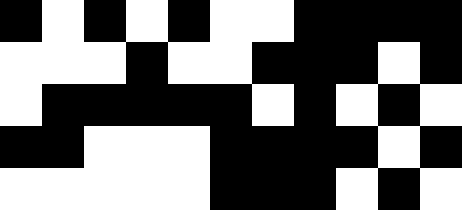[["black", "white", "black", "white", "black", "white", "white", "black", "black", "black", "black"], ["white", "white", "white", "black", "white", "white", "black", "black", "black", "white", "black"], ["white", "black", "black", "black", "black", "black", "white", "black", "white", "black", "white"], ["black", "black", "white", "white", "white", "black", "black", "black", "black", "white", "black"], ["white", "white", "white", "white", "white", "black", "black", "black", "white", "black", "white"]]